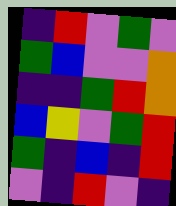[["indigo", "red", "violet", "green", "violet"], ["green", "blue", "violet", "violet", "orange"], ["indigo", "indigo", "green", "red", "orange"], ["blue", "yellow", "violet", "green", "red"], ["green", "indigo", "blue", "indigo", "red"], ["violet", "indigo", "red", "violet", "indigo"]]